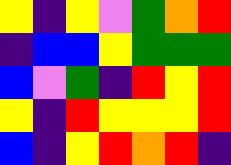[["yellow", "indigo", "yellow", "violet", "green", "orange", "red"], ["indigo", "blue", "blue", "yellow", "green", "green", "green"], ["blue", "violet", "green", "indigo", "red", "yellow", "red"], ["yellow", "indigo", "red", "yellow", "yellow", "yellow", "red"], ["blue", "indigo", "yellow", "red", "orange", "red", "indigo"]]